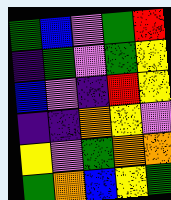[["green", "blue", "violet", "green", "red"], ["indigo", "green", "violet", "green", "yellow"], ["blue", "violet", "indigo", "red", "yellow"], ["indigo", "indigo", "orange", "yellow", "violet"], ["yellow", "violet", "green", "orange", "orange"], ["green", "orange", "blue", "yellow", "green"]]